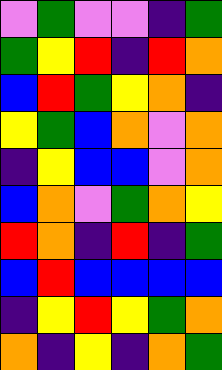[["violet", "green", "violet", "violet", "indigo", "green"], ["green", "yellow", "red", "indigo", "red", "orange"], ["blue", "red", "green", "yellow", "orange", "indigo"], ["yellow", "green", "blue", "orange", "violet", "orange"], ["indigo", "yellow", "blue", "blue", "violet", "orange"], ["blue", "orange", "violet", "green", "orange", "yellow"], ["red", "orange", "indigo", "red", "indigo", "green"], ["blue", "red", "blue", "blue", "blue", "blue"], ["indigo", "yellow", "red", "yellow", "green", "orange"], ["orange", "indigo", "yellow", "indigo", "orange", "green"]]